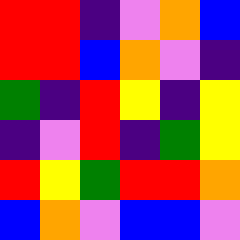[["red", "red", "indigo", "violet", "orange", "blue"], ["red", "red", "blue", "orange", "violet", "indigo"], ["green", "indigo", "red", "yellow", "indigo", "yellow"], ["indigo", "violet", "red", "indigo", "green", "yellow"], ["red", "yellow", "green", "red", "red", "orange"], ["blue", "orange", "violet", "blue", "blue", "violet"]]